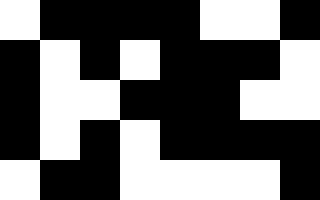[["white", "black", "black", "black", "black", "white", "white", "black"], ["black", "white", "black", "white", "black", "black", "black", "white"], ["black", "white", "white", "black", "black", "black", "white", "white"], ["black", "white", "black", "white", "black", "black", "black", "black"], ["white", "black", "black", "white", "white", "white", "white", "black"]]